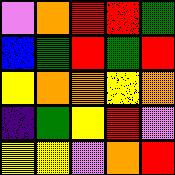[["violet", "orange", "red", "red", "green"], ["blue", "green", "red", "green", "red"], ["yellow", "orange", "orange", "yellow", "orange"], ["indigo", "green", "yellow", "red", "violet"], ["yellow", "yellow", "violet", "orange", "red"]]